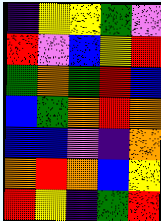[["indigo", "yellow", "yellow", "green", "violet"], ["red", "violet", "blue", "yellow", "red"], ["green", "orange", "green", "red", "blue"], ["blue", "green", "orange", "red", "orange"], ["blue", "blue", "violet", "indigo", "orange"], ["orange", "red", "orange", "blue", "yellow"], ["red", "yellow", "indigo", "green", "red"]]